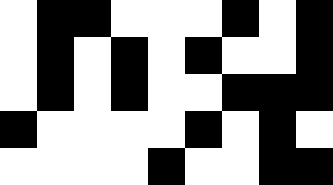[["white", "black", "black", "white", "white", "white", "black", "white", "black"], ["white", "black", "white", "black", "white", "black", "white", "white", "black"], ["white", "black", "white", "black", "white", "white", "black", "black", "black"], ["black", "white", "white", "white", "white", "black", "white", "black", "white"], ["white", "white", "white", "white", "black", "white", "white", "black", "black"]]